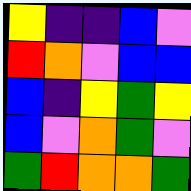[["yellow", "indigo", "indigo", "blue", "violet"], ["red", "orange", "violet", "blue", "blue"], ["blue", "indigo", "yellow", "green", "yellow"], ["blue", "violet", "orange", "green", "violet"], ["green", "red", "orange", "orange", "green"]]